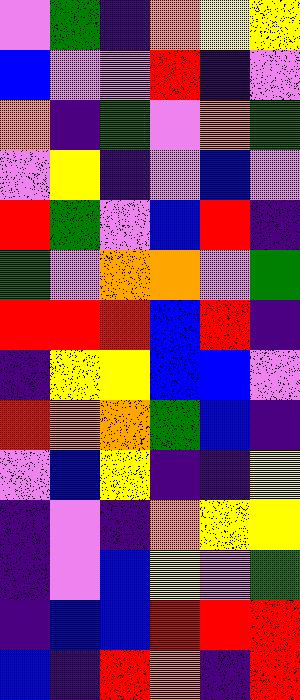[["violet", "green", "indigo", "orange", "yellow", "yellow"], ["blue", "violet", "violet", "red", "indigo", "violet"], ["orange", "indigo", "green", "violet", "orange", "green"], ["violet", "yellow", "indigo", "violet", "blue", "violet"], ["red", "green", "violet", "blue", "red", "indigo"], ["green", "violet", "orange", "orange", "violet", "green"], ["red", "red", "red", "blue", "red", "indigo"], ["indigo", "yellow", "yellow", "blue", "blue", "violet"], ["red", "orange", "orange", "green", "blue", "indigo"], ["violet", "blue", "yellow", "indigo", "indigo", "yellow"], ["indigo", "violet", "indigo", "orange", "yellow", "yellow"], ["indigo", "violet", "blue", "yellow", "violet", "green"], ["indigo", "blue", "blue", "red", "red", "red"], ["blue", "indigo", "red", "orange", "indigo", "red"]]